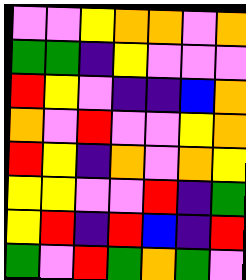[["violet", "violet", "yellow", "orange", "orange", "violet", "orange"], ["green", "green", "indigo", "yellow", "violet", "violet", "violet"], ["red", "yellow", "violet", "indigo", "indigo", "blue", "orange"], ["orange", "violet", "red", "violet", "violet", "yellow", "orange"], ["red", "yellow", "indigo", "orange", "violet", "orange", "yellow"], ["yellow", "yellow", "violet", "violet", "red", "indigo", "green"], ["yellow", "red", "indigo", "red", "blue", "indigo", "red"], ["green", "violet", "red", "green", "orange", "green", "violet"]]